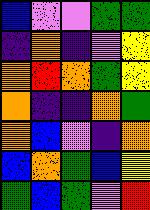[["blue", "violet", "violet", "green", "green"], ["indigo", "orange", "indigo", "violet", "yellow"], ["orange", "red", "orange", "green", "yellow"], ["orange", "indigo", "indigo", "orange", "green"], ["orange", "blue", "violet", "indigo", "orange"], ["blue", "orange", "green", "blue", "yellow"], ["green", "blue", "green", "violet", "red"]]